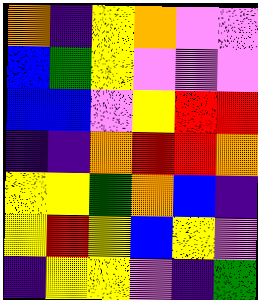[["orange", "indigo", "yellow", "orange", "violet", "violet"], ["blue", "green", "yellow", "violet", "violet", "violet"], ["blue", "blue", "violet", "yellow", "red", "red"], ["indigo", "indigo", "orange", "red", "red", "orange"], ["yellow", "yellow", "green", "orange", "blue", "indigo"], ["yellow", "red", "yellow", "blue", "yellow", "violet"], ["indigo", "yellow", "yellow", "violet", "indigo", "green"]]